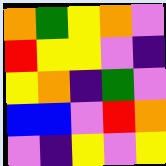[["orange", "green", "yellow", "orange", "violet"], ["red", "yellow", "yellow", "violet", "indigo"], ["yellow", "orange", "indigo", "green", "violet"], ["blue", "blue", "violet", "red", "orange"], ["violet", "indigo", "yellow", "violet", "yellow"]]